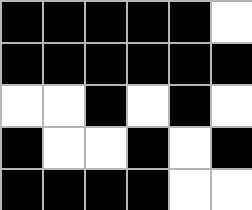[["black", "black", "black", "black", "black", "white"], ["black", "black", "black", "black", "black", "black"], ["white", "white", "black", "white", "black", "white"], ["black", "white", "white", "black", "white", "black"], ["black", "black", "black", "black", "white", "white"]]